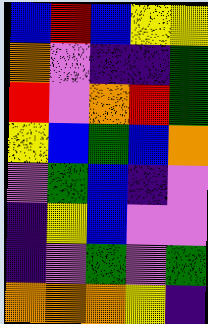[["blue", "red", "blue", "yellow", "yellow"], ["orange", "violet", "indigo", "indigo", "green"], ["red", "violet", "orange", "red", "green"], ["yellow", "blue", "green", "blue", "orange"], ["violet", "green", "blue", "indigo", "violet"], ["indigo", "yellow", "blue", "violet", "violet"], ["indigo", "violet", "green", "violet", "green"], ["orange", "orange", "orange", "yellow", "indigo"]]